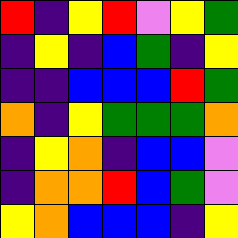[["red", "indigo", "yellow", "red", "violet", "yellow", "green"], ["indigo", "yellow", "indigo", "blue", "green", "indigo", "yellow"], ["indigo", "indigo", "blue", "blue", "blue", "red", "green"], ["orange", "indigo", "yellow", "green", "green", "green", "orange"], ["indigo", "yellow", "orange", "indigo", "blue", "blue", "violet"], ["indigo", "orange", "orange", "red", "blue", "green", "violet"], ["yellow", "orange", "blue", "blue", "blue", "indigo", "yellow"]]